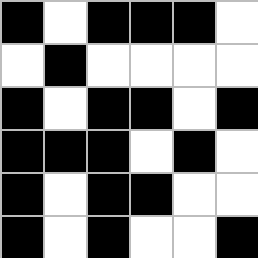[["black", "white", "black", "black", "black", "white"], ["white", "black", "white", "white", "white", "white"], ["black", "white", "black", "black", "white", "black"], ["black", "black", "black", "white", "black", "white"], ["black", "white", "black", "black", "white", "white"], ["black", "white", "black", "white", "white", "black"]]